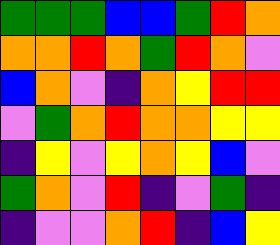[["green", "green", "green", "blue", "blue", "green", "red", "orange"], ["orange", "orange", "red", "orange", "green", "red", "orange", "violet"], ["blue", "orange", "violet", "indigo", "orange", "yellow", "red", "red"], ["violet", "green", "orange", "red", "orange", "orange", "yellow", "yellow"], ["indigo", "yellow", "violet", "yellow", "orange", "yellow", "blue", "violet"], ["green", "orange", "violet", "red", "indigo", "violet", "green", "indigo"], ["indigo", "violet", "violet", "orange", "red", "indigo", "blue", "yellow"]]